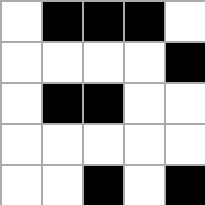[["white", "black", "black", "black", "white"], ["white", "white", "white", "white", "black"], ["white", "black", "black", "white", "white"], ["white", "white", "white", "white", "white"], ["white", "white", "black", "white", "black"]]